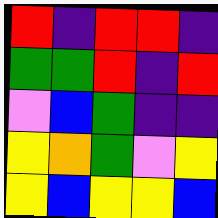[["red", "indigo", "red", "red", "indigo"], ["green", "green", "red", "indigo", "red"], ["violet", "blue", "green", "indigo", "indigo"], ["yellow", "orange", "green", "violet", "yellow"], ["yellow", "blue", "yellow", "yellow", "blue"]]